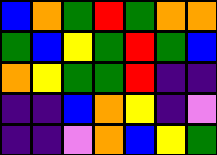[["blue", "orange", "green", "red", "green", "orange", "orange"], ["green", "blue", "yellow", "green", "red", "green", "blue"], ["orange", "yellow", "green", "green", "red", "indigo", "indigo"], ["indigo", "indigo", "blue", "orange", "yellow", "indigo", "violet"], ["indigo", "indigo", "violet", "orange", "blue", "yellow", "green"]]